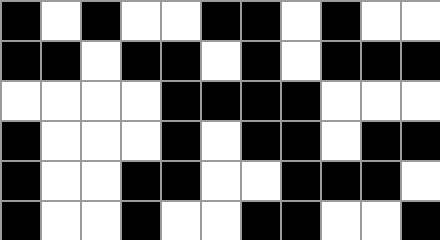[["black", "white", "black", "white", "white", "black", "black", "white", "black", "white", "white"], ["black", "black", "white", "black", "black", "white", "black", "white", "black", "black", "black"], ["white", "white", "white", "white", "black", "black", "black", "black", "white", "white", "white"], ["black", "white", "white", "white", "black", "white", "black", "black", "white", "black", "black"], ["black", "white", "white", "black", "black", "white", "white", "black", "black", "black", "white"], ["black", "white", "white", "black", "white", "white", "black", "black", "white", "white", "black"]]